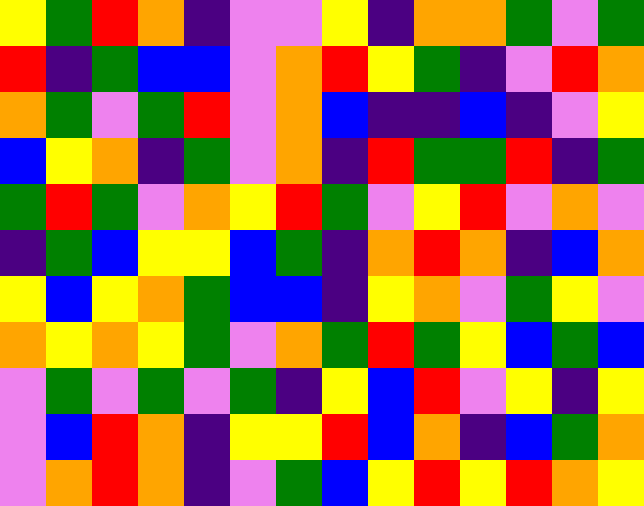[["yellow", "green", "red", "orange", "indigo", "violet", "violet", "yellow", "indigo", "orange", "orange", "green", "violet", "green"], ["red", "indigo", "green", "blue", "blue", "violet", "orange", "red", "yellow", "green", "indigo", "violet", "red", "orange"], ["orange", "green", "violet", "green", "red", "violet", "orange", "blue", "indigo", "indigo", "blue", "indigo", "violet", "yellow"], ["blue", "yellow", "orange", "indigo", "green", "violet", "orange", "indigo", "red", "green", "green", "red", "indigo", "green"], ["green", "red", "green", "violet", "orange", "yellow", "red", "green", "violet", "yellow", "red", "violet", "orange", "violet"], ["indigo", "green", "blue", "yellow", "yellow", "blue", "green", "indigo", "orange", "red", "orange", "indigo", "blue", "orange"], ["yellow", "blue", "yellow", "orange", "green", "blue", "blue", "indigo", "yellow", "orange", "violet", "green", "yellow", "violet"], ["orange", "yellow", "orange", "yellow", "green", "violet", "orange", "green", "red", "green", "yellow", "blue", "green", "blue"], ["violet", "green", "violet", "green", "violet", "green", "indigo", "yellow", "blue", "red", "violet", "yellow", "indigo", "yellow"], ["violet", "blue", "red", "orange", "indigo", "yellow", "yellow", "red", "blue", "orange", "indigo", "blue", "green", "orange"], ["violet", "orange", "red", "orange", "indigo", "violet", "green", "blue", "yellow", "red", "yellow", "red", "orange", "yellow"]]